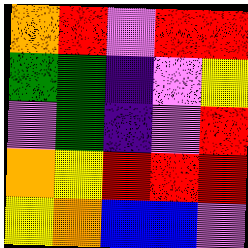[["orange", "red", "violet", "red", "red"], ["green", "green", "indigo", "violet", "yellow"], ["violet", "green", "indigo", "violet", "red"], ["orange", "yellow", "red", "red", "red"], ["yellow", "orange", "blue", "blue", "violet"]]